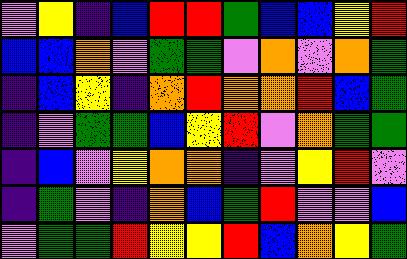[["violet", "yellow", "indigo", "blue", "red", "red", "green", "blue", "blue", "yellow", "red"], ["blue", "blue", "orange", "violet", "green", "green", "violet", "orange", "violet", "orange", "green"], ["indigo", "blue", "yellow", "indigo", "orange", "red", "orange", "orange", "red", "blue", "green"], ["indigo", "violet", "green", "green", "blue", "yellow", "red", "violet", "orange", "green", "green"], ["indigo", "blue", "violet", "yellow", "orange", "orange", "indigo", "violet", "yellow", "red", "violet"], ["indigo", "green", "violet", "indigo", "orange", "blue", "green", "red", "violet", "violet", "blue"], ["violet", "green", "green", "red", "yellow", "yellow", "red", "blue", "orange", "yellow", "green"]]